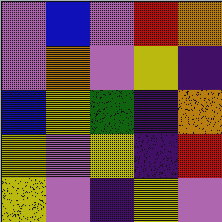[["violet", "blue", "violet", "red", "orange"], ["violet", "orange", "violet", "yellow", "indigo"], ["blue", "yellow", "green", "indigo", "orange"], ["yellow", "violet", "yellow", "indigo", "red"], ["yellow", "violet", "indigo", "yellow", "violet"]]